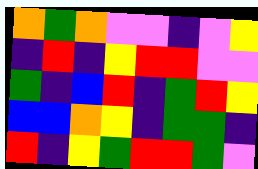[["orange", "green", "orange", "violet", "violet", "indigo", "violet", "yellow"], ["indigo", "red", "indigo", "yellow", "red", "red", "violet", "violet"], ["green", "indigo", "blue", "red", "indigo", "green", "red", "yellow"], ["blue", "blue", "orange", "yellow", "indigo", "green", "green", "indigo"], ["red", "indigo", "yellow", "green", "red", "red", "green", "violet"]]